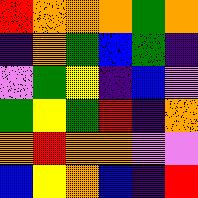[["red", "orange", "orange", "orange", "green", "orange"], ["indigo", "orange", "green", "blue", "green", "indigo"], ["violet", "green", "yellow", "indigo", "blue", "violet"], ["green", "yellow", "green", "red", "indigo", "orange"], ["orange", "red", "orange", "orange", "violet", "violet"], ["blue", "yellow", "orange", "blue", "indigo", "red"]]